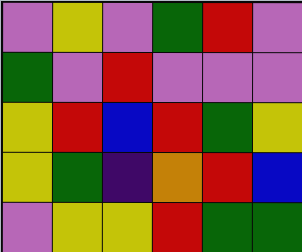[["violet", "yellow", "violet", "green", "red", "violet"], ["green", "violet", "red", "violet", "violet", "violet"], ["yellow", "red", "blue", "red", "green", "yellow"], ["yellow", "green", "indigo", "orange", "red", "blue"], ["violet", "yellow", "yellow", "red", "green", "green"]]